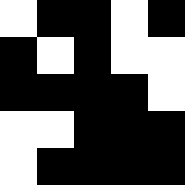[["white", "black", "black", "white", "black"], ["black", "white", "black", "white", "white"], ["black", "black", "black", "black", "white"], ["white", "white", "black", "black", "black"], ["white", "black", "black", "black", "black"]]